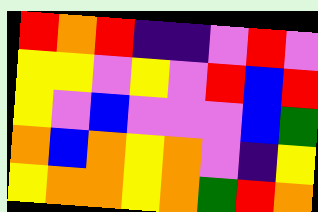[["red", "orange", "red", "indigo", "indigo", "violet", "red", "violet"], ["yellow", "yellow", "violet", "yellow", "violet", "red", "blue", "red"], ["yellow", "violet", "blue", "violet", "violet", "violet", "blue", "green"], ["orange", "blue", "orange", "yellow", "orange", "violet", "indigo", "yellow"], ["yellow", "orange", "orange", "yellow", "orange", "green", "red", "orange"]]